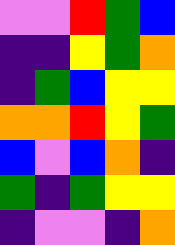[["violet", "violet", "red", "green", "blue"], ["indigo", "indigo", "yellow", "green", "orange"], ["indigo", "green", "blue", "yellow", "yellow"], ["orange", "orange", "red", "yellow", "green"], ["blue", "violet", "blue", "orange", "indigo"], ["green", "indigo", "green", "yellow", "yellow"], ["indigo", "violet", "violet", "indigo", "orange"]]